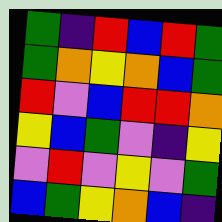[["green", "indigo", "red", "blue", "red", "green"], ["green", "orange", "yellow", "orange", "blue", "green"], ["red", "violet", "blue", "red", "red", "orange"], ["yellow", "blue", "green", "violet", "indigo", "yellow"], ["violet", "red", "violet", "yellow", "violet", "green"], ["blue", "green", "yellow", "orange", "blue", "indigo"]]